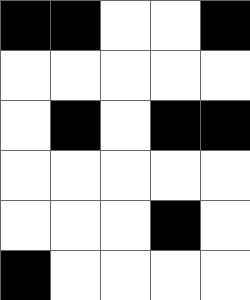[["black", "black", "white", "white", "black"], ["white", "white", "white", "white", "white"], ["white", "black", "white", "black", "black"], ["white", "white", "white", "white", "white"], ["white", "white", "white", "black", "white"], ["black", "white", "white", "white", "white"]]